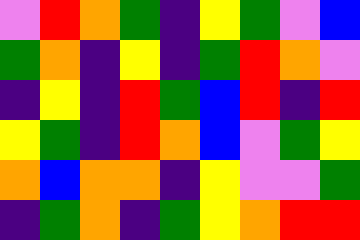[["violet", "red", "orange", "green", "indigo", "yellow", "green", "violet", "blue"], ["green", "orange", "indigo", "yellow", "indigo", "green", "red", "orange", "violet"], ["indigo", "yellow", "indigo", "red", "green", "blue", "red", "indigo", "red"], ["yellow", "green", "indigo", "red", "orange", "blue", "violet", "green", "yellow"], ["orange", "blue", "orange", "orange", "indigo", "yellow", "violet", "violet", "green"], ["indigo", "green", "orange", "indigo", "green", "yellow", "orange", "red", "red"]]